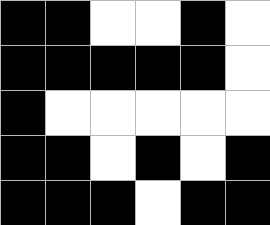[["black", "black", "white", "white", "black", "white"], ["black", "black", "black", "black", "black", "white"], ["black", "white", "white", "white", "white", "white"], ["black", "black", "white", "black", "white", "black"], ["black", "black", "black", "white", "black", "black"]]